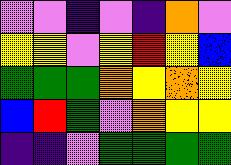[["violet", "violet", "indigo", "violet", "indigo", "orange", "violet"], ["yellow", "yellow", "violet", "yellow", "red", "yellow", "blue"], ["green", "green", "green", "orange", "yellow", "orange", "yellow"], ["blue", "red", "green", "violet", "orange", "yellow", "yellow"], ["indigo", "indigo", "violet", "green", "green", "green", "green"]]